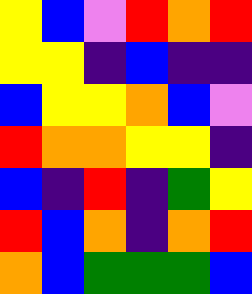[["yellow", "blue", "violet", "red", "orange", "red"], ["yellow", "yellow", "indigo", "blue", "indigo", "indigo"], ["blue", "yellow", "yellow", "orange", "blue", "violet"], ["red", "orange", "orange", "yellow", "yellow", "indigo"], ["blue", "indigo", "red", "indigo", "green", "yellow"], ["red", "blue", "orange", "indigo", "orange", "red"], ["orange", "blue", "green", "green", "green", "blue"]]